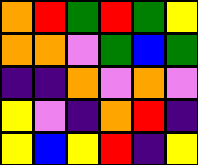[["orange", "red", "green", "red", "green", "yellow"], ["orange", "orange", "violet", "green", "blue", "green"], ["indigo", "indigo", "orange", "violet", "orange", "violet"], ["yellow", "violet", "indigo", "orange", "red", "indigo"], ["yellow", "blue", "yellow", "red", "indigo", "yellow"]]